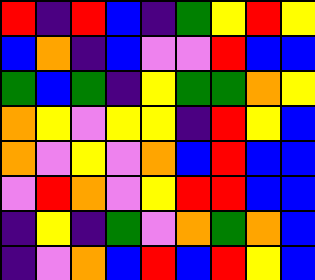[["red", "indigo", "red", "blue", "indigo", "green", "yellow", "red", "yellow"], ["blue", "orange", "indigo", "blue", "violet", "violet", "red", "blue", "blue"], ["green", "blue", "green", "indigo", "yellow", "green", "green", "orange", "yellow"], ["orange", "yellow", "violet", "yellow", "yellow", "indigo", "red", "yellow", "blue"], ["orange", "violet", "yellow", "violet", "orange", "blue", "red", "blue", "blue"], ["violet", "red", "orange", "violet", "yellow", "red", "red", "blue", "blue"], ["indigo", "yellow", "indigo", "green", "violet", "orange", "green", "orange", "blue"], ["indigo", "violet", "orange", "blue", "red", "blue", "red", "yellow", "blue"]]